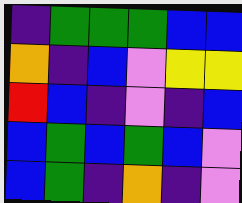[["indigo", "green", "green", "green", "blue", "blue"], ["orange", "indigo", "blue", "violet", "yellow", "yellow"], ["red", "blue", "indigo", "violet", "indigo", "blue"], ["blue", "green", "blue", "green", "blue", "violet"], ["blue", "green", "indigo", "orange", "indigo", "violet"]]